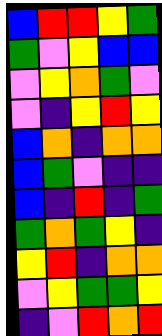[["blue", "red", "red", "yellow", "green"], ["green", "violet", "yellow", "blue", "blue"], ["violet", "yellow", "orange", "green", "violet"], ["violet", "indigo", "yellow", "red", "yellow"], ["blue", "orange", "indigo", "orange", "orange"], ["blue", "green", "violet", "indigo", "indigo"], ["blue", "indigo", "red", "indigo", "green"], ["green", "orange", "green", "yellow", "indigo"], ["yellow", "red", "indigo", "orange", "orange"], ["violet", "yellow", "green", "green", "yellow"], ["indigo", "violet", "red", "orange", "red"]]